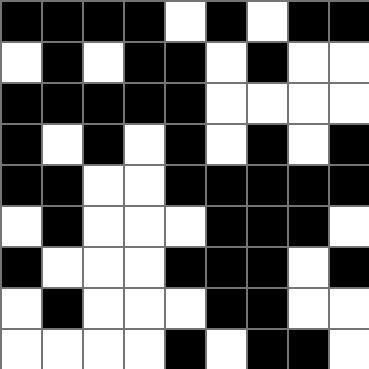[["black", "black", "black", "black", "white", "black", "white", "black", "black"], ["white", "black", "white", "black", "black", "white", "black", "white", "white"], ["black", "black", "black", "black", "black", "white", "white", "white", "white"], ["black", "white", "black", "white", "black", "white", "black", "white", "black"], ["black", "black", "white", "white", "black", "black", "black", "black", "black"], ["white", "black", "white", "white", "white", "black", "black", "black", "white"], ["black", "white", "white", "white", "black", "black", "black", "white", "black"], ["white", "black", "white", "white", "white", "black", "black", "white", "white"], ["white", "white", "white", "white", "black", "white", "black", "black", "white"]]